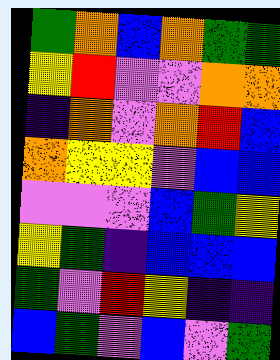[["green", "orange", "blue", "orange", "green", "green"], ["yellow", "red", "violet", "violet", "orange", "orange"], ["indigo", "orange", "violet", "orange", "red", "blue"], ["orange", "yellow", "yellow", "violet", "blue", "blue"], ["violet", "violet", "violet", "blue", "green", "yellow"], ["yellow", "green", "indigo", "blue", "blue", "blue"], ["green", "violet", "red", "yellow", "indigo", "indigo"], ["blue", "green", "violet", "blue", "violet", "green"]]